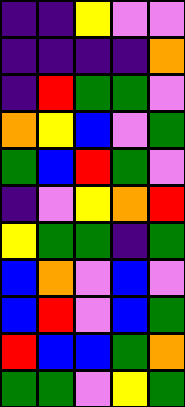[["indigo", "indigo", "yellow", "violet", "violet"], ["indigo", "indigo", "indigo", "indigo", "orange"], ["indigo", "red", "green", "green", "violet"], ["orange", "yellow", "blue", "violet", "green"], ["green", "blue", "red", "green", "violet"], ["indigo", "violet", "yellow", "orange", "red"], ["yellow", "green", "green", "indigo", "green"], ["blue", "orange", "violet", "blue", "violet"], ["blue", "red", "violet", "blue", "green"], ["red", "blue", "blue", "green", "orange"], ["green", "green", "violet", "yellow", "green"]]